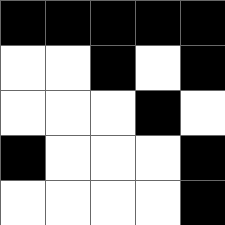[["black", "black", "black", "black", "black"], ["white", "white", "black", "white", "black"], ["white", "white", "white", "black", "white"], ["black", "white", "white", "white", "black"], ["white", "white", "white", "white", "black"]]